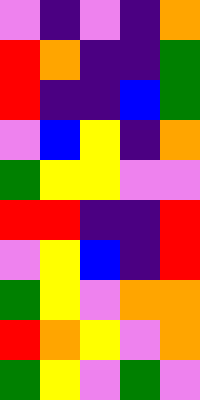[["violet", "indigo", "violet", "indigo", "orange"], ["red", "orange", "indigo", "indigo", "green"], ["red", "indigo", "indigo", "blue", "green"], ["violet", "blue", "yellow", "indigo", "orange"], ["green", "yellow", "yellow", "violet", "violet"], ["red", "red", "indigo", "indigo", "red"], ["violet", "yellow", "blue", "indigo", "red"], ["green", "yellow", "violet", "orange", "orange"], ["red", "orange", "yellow", "violet", "orange"], ["green", "yellow", "violet", "green", "violet"]]